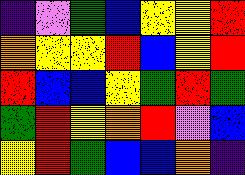[["indigo", "violet", "green", "blue", "yellow", "yellow", "red"], ["orange", "yellow", "yellow", "red", "blue", "yellow", "red"], ["red", "blue", "blue", "yellow", "green", "red", "green"], ["green", "red", "yellow", "orange", "red", "violet", "blue"], ["yellow", "red", "green", "blue", "blue", "orange", "indigo"]]